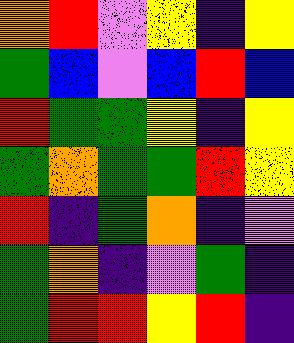[["orange", "red", "violet", "yellow", "indigo", "yellow"], ["green", "blue", "violet", "blue", "red", "blue"], ["red", "green", "green", "yellow", "indigo", "yellow"], ["green", "orange", "green", "green", "red", "yellow"], ["red", "indigo", "green", "orange", "indigo", "violet"], ["green", "orange", "indigo", "violet", "green", "indigo"], ["green", "red", "red", "yellow", "red", "indigo"]]